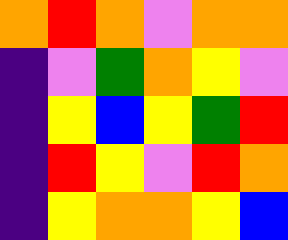[["orange", "red", "orange", "violet", "orange", "orange"], ["indigo", "violet", "green", "orange", "yellow", "violet"], ["indigo", "yellow", "blue", "yellow", "green", "red"], ["indigo", "red", "yellow", "violet", "red", "orange"], ["indigo", "yellow", "orange", "orange", "yellow", "blue"]]